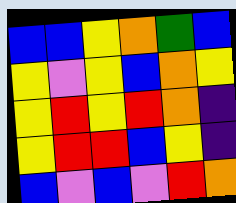[["blue", "blue", "yellow", "orange", "green", "blue"], ["yellow", "violet", "yellow", "blue", "orange", "yellow"], ["yellow", "red", "yellow", "red", "orange", "indigo"], ["yellow", "red", "red", "blue", "yellow", "indigo"], ["blue", "violet", "blue", "violet", "red", "orange"]]